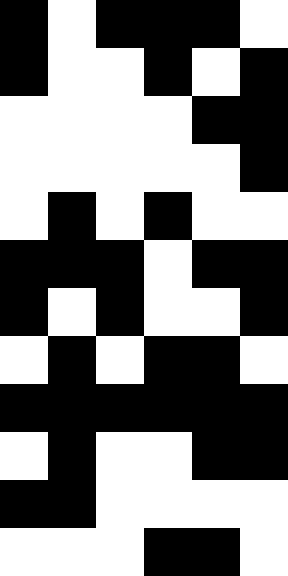[["black", "white", "black", "black", "black", "white"], ["black", "white", "white", "black", "white", "black"], ["white", "white", "white", "white", "black", "black"], ["white", "white", "white", "white", "white", "black"], ["white", "black", "white", "black", "white", "white"], ["black", "black", "black", "white", "black", "black"], ["black", "white", "black", "white", "white", "black"], ["white", "black", "white", "black", "black", "white"], ["black", "black", "black", "black", "black", "black"], ["white", "black", "white", "white", "black", "black"], ["black", "black", "white", "white", "white", "white"], ["white", "white", "white", "black", "black", "white"]]